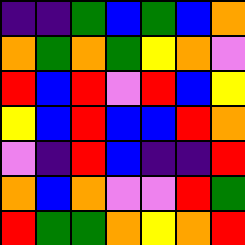[["indigo", "indigo", "green", "blue", "green", "blue", "orange"], ["orange", "green", "orange", "green", "yellow", "orange", "violet"], ["red", "blue", "red", "violet", "red", "blue", "yellow"], ["yellow", "blue", "red", "blue", "blue", "red", "orange"], ["violet", "indigo", "red", "blue", "indigo", "indigo", "red"], ["orange", "blue", "orange", "violet", "violet", "red", "green"], ["red", "green", "green", "orange", "yellow", "orange", "red"]]